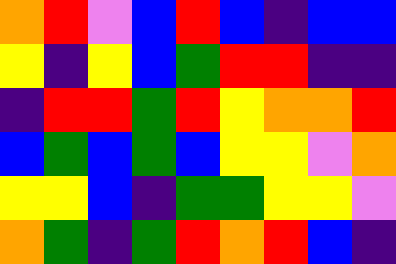[["orange", "red", "violet", "blue", "red", "blue", "indigo", "blue", "blue"], ["yellow", "indigo", "yellow", "blue", "green", "red", "red", "indigo", "indigo"], ["indigo", "red", "red", "green", "red", "yellow", "orange", "orange", "red"], ["blue", "green", "blue", "green", "blue", "yellow", "yellow", "violet", "orange"], ["yellow", "yellow", "blue", "indigo", "green", "green", "yellow", "yellow", "violet"], ["orange", "green", "indigo", "green", "red", "orange", "red", "blue", "indigo"]]